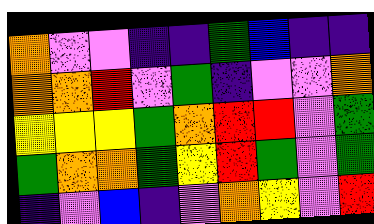[["orange", "violet", "violet", "indigo", "indigo", "green", "blue", "indigo", "indigo"], ["orange", "orange", "red", "violet", "green", "indigo", "violet", "violet", "orange"], ["yellow", "yellow", "yellow", "green", "orange", "red", "red", "violet", "green"], ["green", "orange", "orange", "green", "yellow", "red", "green", "violet", "green"], ["indigo", "violet", "blue", "indigo", "violet", "orange", "yellow", "violet", "red"]]